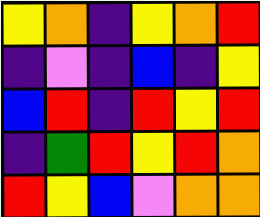[["yellow", "orange", "indigo", "yellow", "orange", "red"], ["indigo", "violet", "indigo", "blue", "indigo", "yellow"], ["blue", "red", "indigo", "red", "yellow", "red"], ["indigo", "green", "red", "yellow", "red", "orange"], ["red", "yellow", "blue", "violet", "orange", "orange"]]